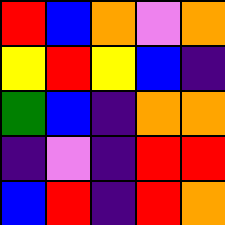[["red", "blue", "orange", "violet", "orange"], ["yellow", "red", "yellow", "blue", "indigo"], ["green", "blue", "indigo", "orange", "orange"], ["indigo", "violet", "indigo", "red", "red"], ["blue", "red", "indigo", "red", "orange"]]